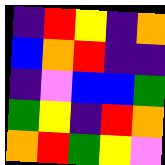[["indigo", "red", "yellow", "indigo", "orange"], ["blue", "orange", "red", "indigo", "indigo"], ["indigo", "violet", "blue", "blue", "green"], ["green", "yellow", "indigo", "red", "orange"], ["orange", "red", "green", "yellow", "violet"]]